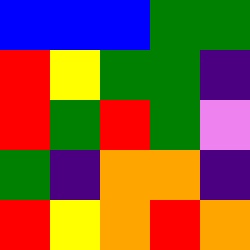[["blue", "blue", "blue", "green", "green"], ["red", "yellow", "green", "green", "indigo"], ["red", "green", "red", "green", "violet"], ["green", "indigo", "orange", "orange", "indigo"], ["red", "yellow", "orange", "red", "orange"]]